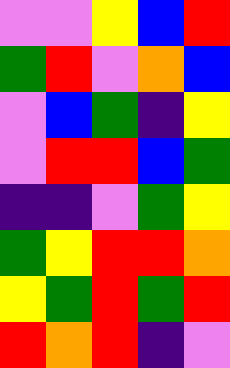[["violet", "violet", "yellow", "blue", "red"], ["green", "red", "violet", "orange", "blue"], ["violet", "blue", "green", "indigo", "yellow"], ["violet", "red", "red", "blue", "green"], ["indigo", "indigo", "violet", "green", "yellow"], ["green", "yellow", "red", "red", "orange"], ["yellow", "green", "red", "green", "red"], ["red", "orange", "red", "indigo", "violet"]]